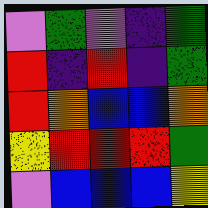[["violet", "green", "violet", "indigo", "green"], ["red", "indigo", "red", "indigo", "green"], ["red", "orange", "blue", "blue", "orange"], ["yellow", "red", "red", "red", "green"], ["violet", "blue", "blue", "blue", "yellow"]]